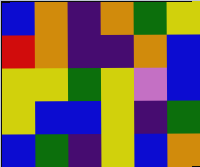[["blue", "orange", "indigo", "orange", "green", "yellow"], ["red", "orange", "indigo", "indigo", "orange", "blue"], ["yellow", "yellow", "green", "yellow", "violet", "blue"], ["yellow", "blue", "blue", "yellow", "indigo", "green"], ["blue", "green", "indigo", "yellow", "blue", "orange"]]